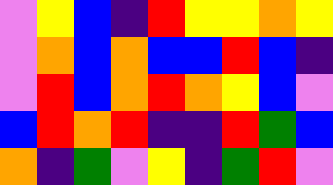[["violet", "yellow", "blue", "indigo", "red", "yellow", "yellow", "orange", "yellow"], ["violet", "orange", "blue", "orange", "blue", "blue", "red", "blue", "indigo"], ["violet", "red", "blue", "orange", "red", "orange", "yellow", "blue", "violet"], ["blue", "red", "orange", "red", "indigo", "indigo", "red", "green", "blue"], ["orange", "indigo", "green", "violet", "yellow", "indigo", "green", "red", "violet"]]